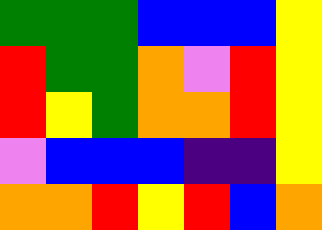[["green", "green", "green", "blue", "blue", "blue", "yellow"], ["red", "green", "green", "orange", "violet", "red", "yellow"], ["red", "yellow", "green", "orange", "orange", "red", "yellow"], ["violet", "blue", "blue", "blue", "indigo", "indigo", "yellow"], ["orange", "orange", "red", "yellow", "red", "blue", "orange"]]